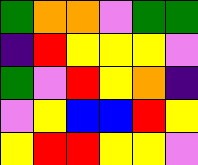[["green", "orange", "orange", "violet", "green", "green"], ["indigo", "red", "yellow", "yellow", "yellow", "violet"], ["green", "violet", "red", "yellow", "orange", "indigo"], ["violet", "yellow", "blue", "blue", "red", "yellow"], ["yellow", "red", "red", "yellow", "yellow", "violet"]]